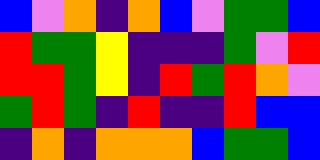[["blue", "violet", "orange", "indigo", "orange", "blue", "violet", "green", "green", "blue"], ["red", "green", "green", "yellow", "indigo", "indigo", "indigo", "green", "violet", "red"], ["red", "red", "green", "yellow", "indigo", "red", "green", "red", "orange", "violet"], ["green", "red", "green", "indigo", "red", "indigo", "indigo", "red", "blue", "blue"], ["indigo", "orange", "indigo", "orange", "orange", "orange", "blue", "green", "green", "blue"]]